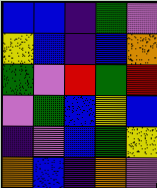[["blue", "blue", "indigo", "green", "violet"], ["yellow", "blue", "indigo", "blue", "orange"], ["green", "violet", "red", "green", "red"], ["violet", "green", "blue", "yellow", "blue"], ["indigo", "violet", "blue", "green", "yellow"], ["orange", "blue", "indigo", "orange", "violet"]]